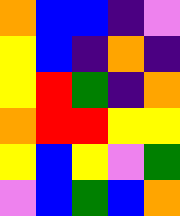[["orange", "blue", "blue", "indigo", "violet"], ["yellow", "blue", "indigo", "orange", "indigo"], ["yellow", "red", "green", "indigo", "orange"], ["orange", "red", "red", "yellow", "yellow"], ["yellow", "blue", "yellow", "violet", "green"], ["violet", "blue", "green", "blue", "orange"]]